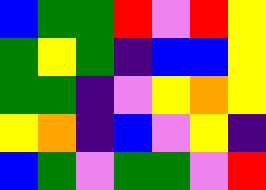[["blue", "green", "green", "red", "violet", "red", "yellow"], ["green", "yellow", "green", "indigo", "blue", "blue", "yellow"], ["green", "green", "indigo", "violet", "yellow", "orange", "yellow"], ["yellow", "orange", "indigo", "blue", "violet", "yellow", "indigo"], ["blue", "green", "violet", "green", "green", "violet", "red"]]